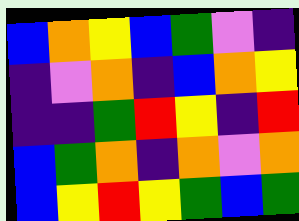[["blue", "orange", "yellow", "blue", "green", "violet", "indigo"], ["indigo", "violet", "orange", "indigo", "blue", "orange", "yellow"], ["indigo", "indigo", "green", "red", "yellow", "indigo", "red"], ["blue", "green", "orange", "indigo", "orange", "violet", "orange"], ["blue", "yellow", "red", "yellow", "green", "blue", "green"]]